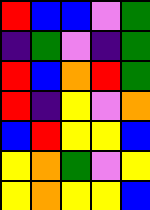[["red", "blue", "blue", "violet", "green"], ["indigo", "green", "violet", "indigo", "green"], ["red", "blue", "orange", "red", "green"], ["red", "indigo", "yellow", "violet", "orange"], ["blue", "red", "yellow", "yellow", "blue"], ["yellow", "orange", "green", "violet", "yellow"], ["yellow", "orange", "yellow", "yellow", "blue"]]